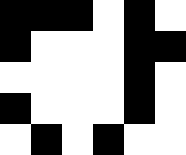[["black", "black", "black", "white", "black", "white"], ["black", "white", "white", "white", "black", "black"], ["white", "white", "white", "white", "black", "white"], ["black", "white", "white", "white", "black", "white"], ["white", "black", "white", "black", "white", "white"]]